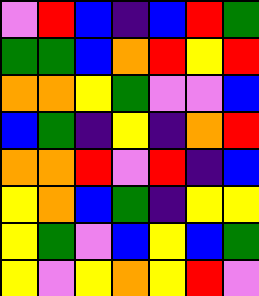[["violet", "red", "blue", "indigo", "blue", "red", "green"], ["green", "green", "blue", "orange", "red", "yellow", "red"], ["orange", "orange", "yellow", "green", "violet", "violet", "blue"], ["blue", "green", "indigo", "yellow", "indigo", "orange", "red"], ["orange", "orange", "red", "violet", "red", "indigo", "blue"], ["yellow", "orange", "blue", "green", "indigo", "yellow", "yellow"], ["yellow", "green", "violet", "blue", "yellow", "blue", "green"], ["yellow", "violet", "yellow", "orange", "yellow", "red", "violet"]]